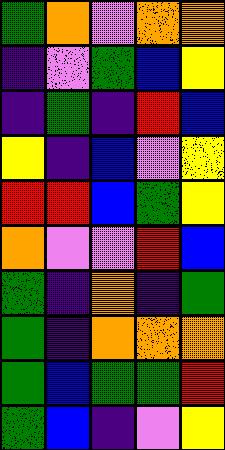[["green", "orange", "violet", "orange", "orange"], ["indigo", "violet", "green", "blue", "yellow"], ["indigo", "green", "indigo", "red", "blue"], ["yellow", "indigo", "blue", "violet", "yellow"], ["red", "red", "blue", "green", "yellow"], ["orange", "violet", "violet", "red", "blue"], ["green", "indigo", "orange", "indigo", "green"], ["green", "indigo", "orange", "orange", "orange"], ["green", "blue", "green", "green", "red"], ["green", "blue", "indigo", "violet", "yellow"]]